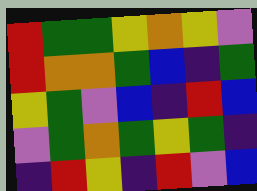[["red", "green", "green", "yellow", "orange", "yellow", "violet"], ["red", "orange", "orange", "green", "blue", "indigo", "green"], ["yellow", "green", "violet", "blue", "indigo", "red", "blue"], ["violet", "green", "orange", "green", "yellow", "green", "indigo"], ["indigo", "red", "yellow", "indigo", "red", "violet", "blue"]]